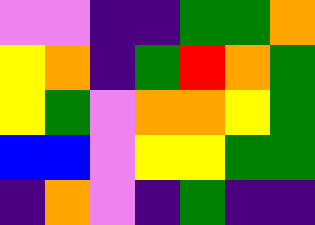[["violet", "violet", "indigo", "indigo", "green", "green", "orange"], ["yellow", "orange", "indigo", "green", "red", "orange", "green"], ["yellow", "green", "violet", "orange", "orange", "yellow", "green"], ["blue", "blue", "violet", "yellow", "yellow", "green", "green"], ["indigo", "orange", "violet", "indigo", "green", "indigo", "indigo"]]